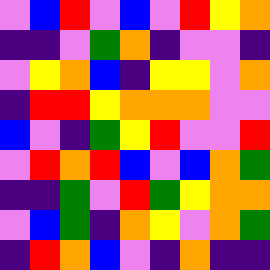[["violet", "blue", "red", "violet", "blue", "violet", "red", "yellow", "orange"], ["indigo", "indigo", "violet", "green", "orange", "indigo", "violet", "violet", "indigo"], ["violet", "yellow", "orange", "blue", "indigo", "yellow", "yellow", "violet", "orange"], ["indigo", "red", "red", "yellow", "orange", "orange", "orange", "violet", "violet"], ["blue", "violet", "indigo", "green", "yellow", "red", "violet", "violet", "red"], ["violet", "red", "orange", "red", "blue", "violet", "blue", "orange", "green"], ["indigo", "indigo", "green", "violet", "red", "green", "yellow", "orange", "orange"], ["violet", "blue", "green", "indigo", "orange", "yellow", "violet", "orange", "green"], ["indigo", "red", "orange", "blue", "violet", "indigo", "orange", "indigo", "indigo"]]